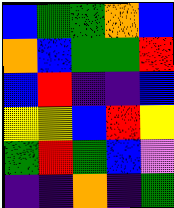[["blue", "green", "green", "orange", "blue"], ["orange", "blue", "green", "green", "red"], ["blue", "red", "indigo", "indigo", "blue"], ["yellow", "yellow", "blue", "red", "yellow"], ["green", "red", "green", "blue", "violet"], ["indigo", "indigo", "orange", "indigo", "green"]]